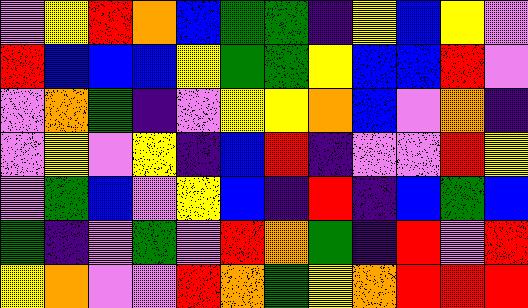[["violet", "yellow", "red", "orange", "blue", "green", "green", "indigo", "yellow", "blue", "yellow", "violet"], ["red", "blue", "blue", "blue", "yellow", "green", "green", "yellow", "blue", "blue", "red", "violet"], ["violet", "orange", "green", "indigo", "violet", "yellow", "yellow", "orange", "blue", "violet", "orange", "indigo"], ["violet", "yellow", "violet", "yellow", "indigo", "blue", "red", "indigo", "violet", "violet", "red", "yellow"], ["violet", "green", "blue", "violet", "yellow", "blue", "indigo", "red", "indigo", "blue", "green", "blue"], ["green", "indigo", "violet", "green", "violet", "red", "orange", "green", "indigo", "red", "violet", "red"], ["yellow", "orange", "violet", "violet", "red", "orange", "green", "yellow", "orange", "red", "red", "red"]]